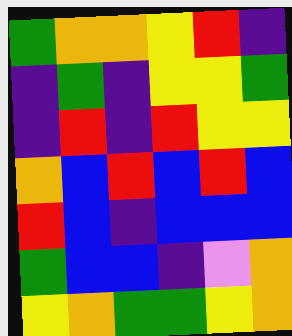[["green", "orange", "orange", "yellow", "red", "indigo"], ["indigo", "green", "indigo", "yellow", "yellow", "green"], ["indigo", "red", "indigo", "red", "yellow", "yellow"], ["orange", "blue", "red", "blue", "red", "blue"], ["red", "blue", "indigo", "blue", "blue", "blue"], ["green", "blue", "blue", "indigo", "violet", "orange"], ["yellow", "orange", "green", "green", "yellow", "orange"]]